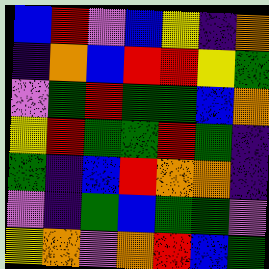[["blue", "red", "violet", "blue", "yellow", "indigo", "orange"], ["indigo", "orange", "blue", "red", "red", "yellow", "green"], ["violet", "green", "red", "green", "green", "blue", "orange"], ["yellow", "red", "green", "green", "red", "green", "indigo"], ["green", "indigo", "blue", "red", "orange", "orange", "indigo"], ["violet", "indigo", "green", "blue", "green", "green", "violet"], ["yellow", "orange", "violet", "orange", "red", "blue", "green"]]